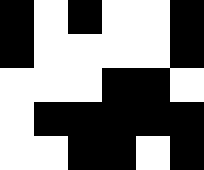[["black", "white", "black", "white", "white", "black"], ["black", "white", "white", "white", "white", "black"], ["white", "white", "white", "black", "black", "white"], ["white", "black", "black", "black", "black", "black"], ["white", "white", "black", "black", "white", "black"]]